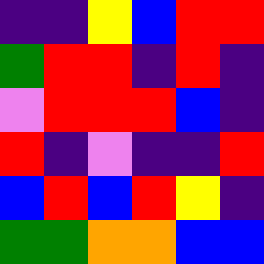[["indigo", "indigo", "yellow", "blue", "red", "red"], ["green", "red", "red", "indigo", "red", "indigo"], ["violet", "red", "red", "red", "blue", "indigo"], ["red", "indigo", "violet", "indigo", "indigo", "red"], ["blue", "red", "blue", "red", "yellow", "indigo"], ["green", "green", "orange", "orange", "blue", "blue"]]